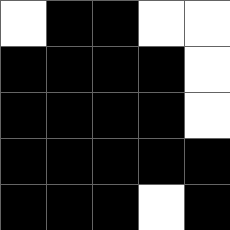[["white", "black", "black", "white", "white"], ["black", "black", "black", "black", "white"], ["black", "black", "black", "black", "white"], ["black", "black", "black", "black", "black"], ["black", "black", "black", "white", "black"]]